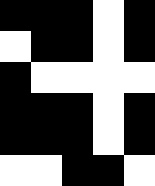[["black", "black", "black", "white", "black"], ["white", "black", "black", "white", "black"], ["black", "white", "white", "white", "white"], ["black", "black", "black", "white", "black"], ["black", "black", "black", "white", "black"], ["white", "white", "black", "black", "white"]]